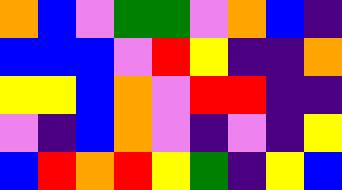[["orange", "blue", "violet", "green", "green", "violet", "orange", "blue", "indigo"], ["blue", "blue", "blue", "violet", "red", "yellow", "indigo", "indigo", "orange"], ["yellow", "yellow", "blue", "orange", "violet", "red", "red", "indigo", "indigo"], ["violet", "indigo", "blue", "orange", "violet", "indigo", "violet", "indigo", "yellow"], ["blue", "red", "orange", "red", "yellow", "green", "indigo", "yellow", "blue"]]